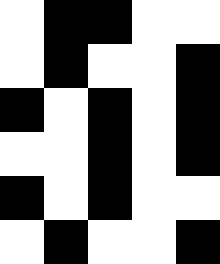[["white", "black", "black", "white", "white"], ["white", "black", "white", "white", "black"], ["black", "white", "black", "white", "black"], ["white", "white", "black", "white", "black"], ["black", "white", "black", "white", "white"], ["white", "black", "white", "white", "black"]]